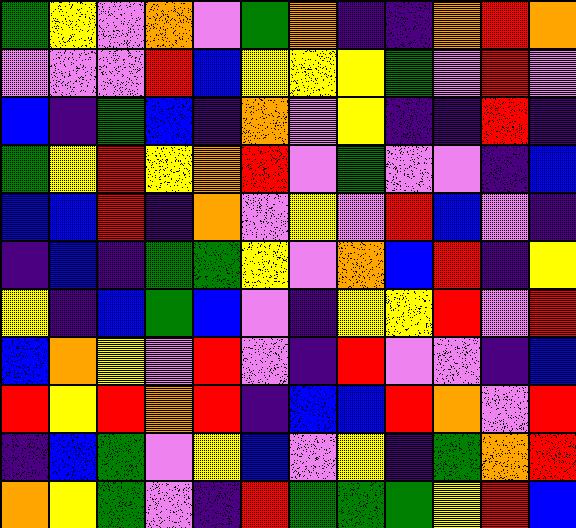[["green", "yellow", "violet", "orange", "violet", "green", "orange", "indigo", "indigo", "orange", "red", "orange"], ["violet", "violet", "violet", "red", "blue", "yellow", "yellow", "yellow", "green", "violet", "red", "violet"], ["blue", "indigo", "green", "blue", "indigo", "orange", "violet", "yellow", "indigo", "indigo", "red", "indigo"], ["green", "yellow", "red", "yellow", "orange", "red", "violet", "green", "violet", "violet", "indigo", "blue"], ["blue", "blue", "red", "indigo", "orange", "violet", "yellow", "violet", "red", "blue", "violet", "indigo"], ["indigo", "blue", "indigo", "green", "green", "yellow", "violet", "orange", "blue", "red", "indigo", "yellow"], ["yellow", "indigo", "blue", "green", "blue", "violet", "indigo", "yellow", "yellow", "red", "violet", "red"], ["blue", "orange", "yellow", "violet", "red", "violet", "indigo", "red", "violet", "violet", "indigo", "blue"], ["red", "yellow", "red", "orange", "red", "indigo", "blue", "blue", "red", "orange", "violet", "red"], ["indigo", "blue", "green", "violet", "yellow", "blue", "violet", "yellow", "indigo", "green", "orange", "red"], ["orange", "yellow", "green", "violet", "indigo", "red", "green", "green", "green", "yellow", "red", "blue"]]